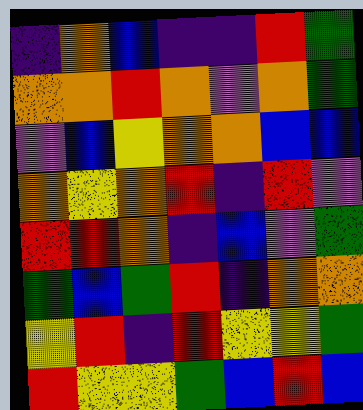[["indigo", "orange", "blue", "indigo", "indigo", "red", "green"], ["orange", "orange", "red", "orange", "violet", "orange", "green"], ["violet", "blue", "yellow", "orange", "orange", "blue", "blue"], ["orange", "yellow", "orange", "red", "indigo", "red", "violet"], ["red", "red", "orange", "indigo", "blue", "violet", "green"], ["green", "blue", "green", "red", "indigo", "orange", "orange"], ["yellow", "red", "indigo", "red", "yellow", "yellow", "green"], ["red", "yellow", "yellow", "green", "blue", "red", "blue"]]